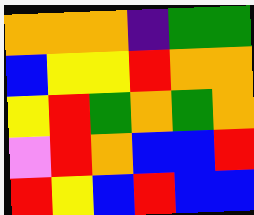[["orange", "orange", "orange", "indigo", "green", "green"], ["blue", "yellow", "yellow", "red", "orange", "orange"], ["yellow", "red", "green", "orange", "green", "orange"], ["violet", "red", "orange", "blue", "blue", "red"], ["red", "yellow", "blue", "red", "blue", "blue"]]